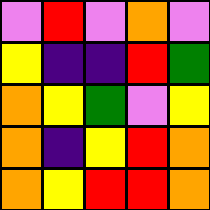[["violet", "red", "violet", "orange", "violet"], ["yellow", "indigo", "indigo", "red", "green"], ["orange", "yellow", "green", "violet", "yellow"], ["orange", "indigo", "yellow", "red", "orange"], ["orange", "yellow", "red", "red", "orange"]]